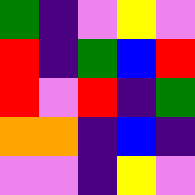[["green", "indigo", "violet", "yellow", "violet"], ["red", "indigo", "green", "blue", "red"], ["red", "violet", "red", "indigo", "green"], ["orange", "orange", "indigo", "blue", "indigo"], ["violet", "violet", "indigo", "yellow", "violet"]]